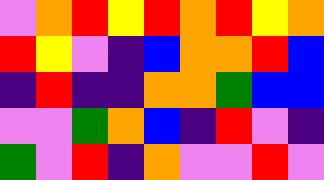[["violet", "orange", "red", "yellow", "red", "orange", "red", "yellow", "orange"], ["red", "yellow", "violet", "indigo", "blue", "orange", "orange", "red", "blue"], ["indigo", "red", "indigo", "indigo", "orange", "orange", "green", "blue", "blue"], ["violet", "violet", "green", "orange", "blue", "indigo", "red", "violet", "indigo"], ["green", "violet", "red", "indigo", "orange", "violet", "violet", "red", "violet"]]